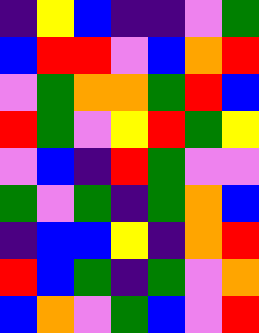[["indigo", "yellow", "blue", "indigo", "indigo", "violet", "green"], ["blue", "red", "red", "violet", "blue", "orange", "red"], ["violet", "green", "orange", "orange", "green", "red", "blue"], ["red", "green", "violet", "yellow", "red", "green", "yellow"], ["violet", "blue", "indigo", "red", "green", "violet", "violet"], ["green", "violet", "green", "indigo", "green", "orange", "blue"], ["indigo", "blue", "blue", "yellow", "indigo", "orange", "red"], ["red", "blue", "green", "indigo", "green", "violet", "orange"], ["blue", "orange", "violet", "green", "blue", "violet", "red"]]